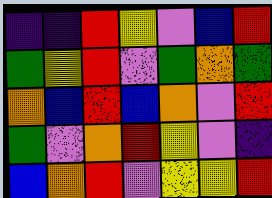[["indigo", "indigo", "red", "yellow", "violet", "blue", "red"], ["green", "yellow", "red", "violet", "green", "orange", "green"], ["orange", "blue", "red", "blue", "orange", "violet", "red"], ["green", "violet", "orange", "red", "yellow", "violet", "indigo"], ["blue", "orange", "red", "violet", "yellow", "yellow", "red"]]